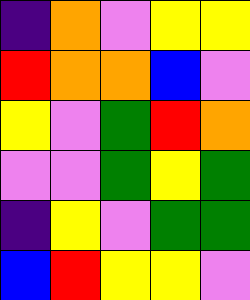[["indigo", "orange", "violet", "yellow", "yellow"], ["red", "orange", "orange", "blue", "violet"], ["yellow", "violet", "green", "red", "orange"], ["violet", "violet", "green", "yellow", "green"], ["indigo", "yellow", "violet", "green", "green"], ["blue", "red", "yellow", "yellow", "violet"]]